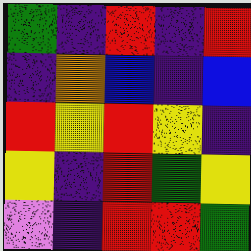[["green", "indigo", "red", "indigo", "red"], ["indigo", "orange", "blue", "indigo", "blue"], ["red", "yellow", "red", "yellow", "indigo"], ["yellow", "indigo", "red", "green", "yellow"], ["violet", "indigo", "red", "red", "green"]]